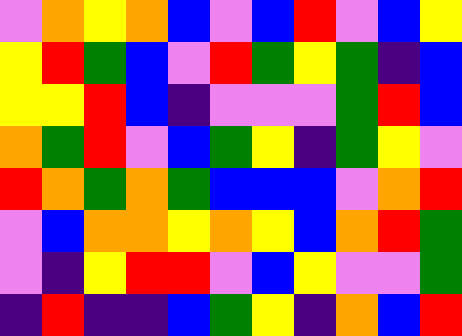[["violet", "orange", "yellow", "orange", "blue", "violet", "blue", "red", "violet", "blue", "yellow"], ["yellow", "red", "green", "blue", "violet", "red", "green", "yellow", "green", "indigo", "blue"], ["yellow", "yellow", "red", "blue", "indigo", "violet", "violet", "violet", "green", "red", "blue"], ["orange", "green", "red", "violet", "blue", "green", "yellow", "indigo", "green", "yellow", "violet"], ["red", "orange", "green", "orange", "green", "blue", "blue", "blue", "violet", "orange", "red"], ["violet", "blue", "orange", "orange", "yellow", "orange", "yellow", "blue", "orange", "red", "green"], ["violet", "indigo", "yellow", "red", "red", "violet", "blue", "yellow", "violet", "violet", "green"], ["indigo", "red", "indigo", "indigo", "blue", "green", "yellow", "indigo", "orange", "blue", "red"]]